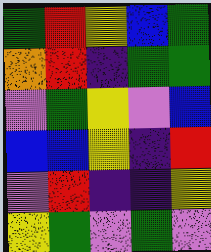[["green", "red", "yellow", "blue", "green"], ["orange", "red", "indigo", "green", "green"], ["violet", "green", "yellow", "violet", "blue"], ["blue", "blue", "yellow", "indigo", "red"], ["violet", "red", "indigo", "indigo", "yellow"], ["yellow", "green", "violet", "green", "violet"]]